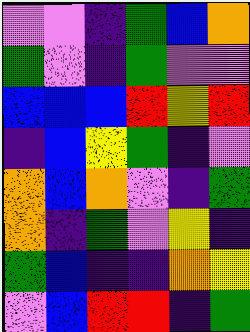[["violet", "violet", "indigo", "green", "blue", "orange"], ["green", "violet", "indigo", "green", "violet", "violet"], ["blue", "blue", "blue", "red", "yellow", "red"], ["indigo", "blue", "yellow", "green", "indigo", "violet"], ["orange", "blue", "orange", "violet", "indigo", "green"], ["orange", "indigo", "green", "violet", "yellow", "indigo"], ["green", "blue", "indigo", "indigo", "orange", "yellow"], ["violet", "blue", "red", "red", "indigo", "green"]]